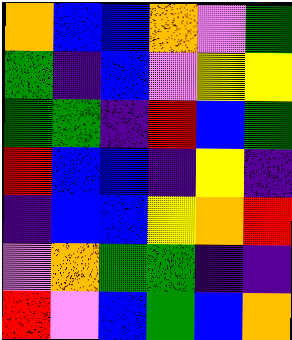[["orange", "blue", "blue", "orange", "violet", "green"], ["green", "indigo", "blue", "violet", "yellow", "yellow"], ["green", "green", "indigo", "red", "blue", "green"], ["red", "blue", "blue", "indigo", "yellow", "indigo"], ["indigo", "blue", "blue", "yellow", "orange", "red"], ["violet", "orange", "green", "green", "indigo", "indigo"], ["red", "violet", "blue", "green", "blue", "orange"]]